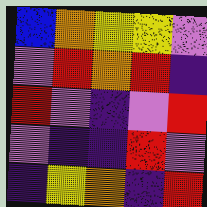[["blue", "orange", "yellow", "yellow", "violet"], ["violet", "red", "orange", "red", "indigo"], ["red", "violet", "indigo", "violet", "red"], ["violet", "indigo", "indigo", "red", "violet"], ["indigo", "yellow", "orange", "indigo", "red"]]